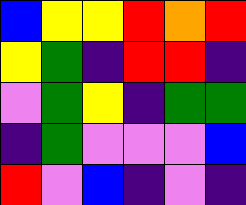[["blue", "yellow", "yellow", "red", "orange", "red"], ["yellow", "green", "indigo", "red", "red", "indigo"], ["violet", "green", "yellow", "indigo", "green", "green"], ["indigo", "green", "violet", "violet", "violet", "blue"], ["red", "violet", "blue", "indigo", "violet", "indigo"]]